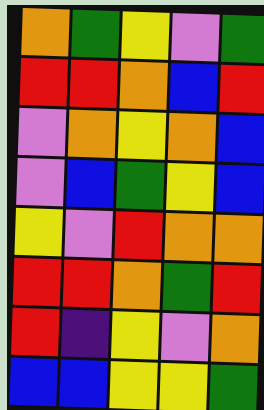[["orange", "green", "yellow", "violet", "green"], ["red", "red", "orange", "blue", "red"], ["violet", "orange", "yellow", "orange", "blue"], ["violet", "blue", "green", "yellow", "blue"], ["yellow", "violet", "red", "orange", "orange"], ["red", "red", "orange", "green", "red"], ["red", "indigo", "yellow", "violet", "orange"], ["blue", "blue", "yellow", "yellow", "green"]]